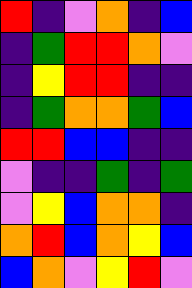[["red", "indigo", "violet", "orange", "indigo", "blue"], ["indigo", "green", "red", "red", "orange", "violet"], ["indigo", "yellow", "red", "red", "indigo", "indigo"], ["indigo", "green", "orange", "orange", "green", "blue"], ["red", "red", "blue", "blue", "indigo", "indigo"], ["violet", "indigo", "indigo", "green", "indigo", "green"], ["violet", "yellow", "blue", "orange", "orange", "indigo"], ["orange", "red", "blue", "orange", "yellow", "blue"], ["blue", "orange", "violet", "yellow", "red", "violet"]]